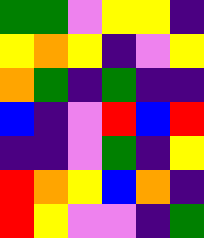[["green", "green", "violet", "yellow", "yellow", "indigo"], ["yellow", "orange", "yellow", "indigo", "violet", "yellow"], ["orange", "green", "indigo", "green", "indigo", "indigo"], ["blue", "indigo", "violet", "red", "blue", "red"], ["indigo", "indigo", "violet", "green", "indigo", "yellow"], ["red", "orange", "yellow", "blue", "orange", "indigo"], ["red", "yellow", "violet", "violet", "indigo", "green"]]